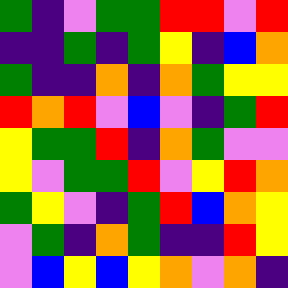[["green", "indigo", "violet", "green", "green", "red", "red", "violet", "red"], ["indigo", "indigo", "green", "indigo", "green", "yellow", "indigo", "blue", "orange"], ["green", "indigo", "indigo", "orange", "indigo", "orange", "green", "yellow", "yellow"], ["red", "orange", "red", "violet", "blue", "violet", "indigo", "green", "red"], ["yellow", "green", "green", "red", "indigo", "orange", "green", "violet", "violet"], ["yellow", "violet", "green", "green", "red", "violet", "yellow", "red", "orange"], ["green", "yellow", "violet", "indigo", "green", "red", "blue", "orange", "yellow"], ["violet", "green", "indigo", "orange", "green", "indigo", "indigo", "red", "yellow"], ["violet", "blue", "yellow", "blue", "yellow", "orange", "violet", "orange", "indigo"]]